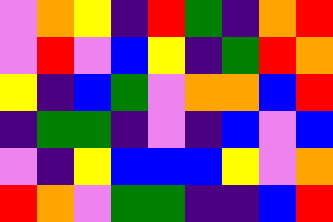[["violet", "orange", "yellow", "indigo", "red", "green", "indigo", "orange", "red"], ["violet", "red", "violet", "blue", "yellow", "indigo", "green", "red", "orange"], ["yellow", "indigo", "blue", "green", "violet", "orange", "orange", "blue", "red"], ["indigo", "green", "green", "indigo", "violet", "indigo", "blue", "violet", "blue"], ["violet", "indigo", "yellow", "blue", "blue", "blue", "yellow", "violet", "orange"], ["red", "orange", "violet", "green", "green", "indigo", "indigo", "blue", "red"]]